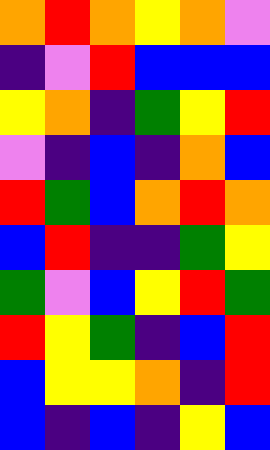[["orange", "red", "orange", "yellow", "orange", "violet"], ["indigo", "violet", "red", "blue", "blue", "blue"], ["yellow", "orange", "indigo", "green", "yellow", "red"], ["violet", "indigo", "blue", "indigo", "orange", "blue"], ["red", "green", "blue", "orange", "red", "orange"], ["blue", "red", "indigo", "indigo", "green", "yellow"], ["green", "violet", "blue", "yellow", "red", "green"], ["red", "yellow", "green", "indigo", "blue", "red"], ["blue", "yellow", "yellow", "orange", "indigo", "red"], ["blue", "indigo", "blue", "indigo", "yellow", "blue"]]